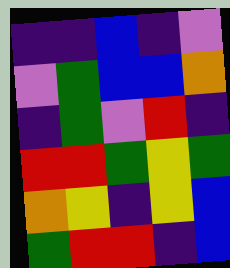[["indigo", "indigo", "blue", "indigo", "violet"], ["violet", "green", "blue", "blue", "orange"], ["indigo", "green", "violet", "red", "indigo"], ["red", "red", "green", "yellow", "green"], ["orange", "yellow", "indigo", "yellow", "blue"], ["green", "red", "red", "indigo", "blue"]]